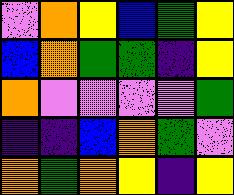[["violet", "orange", "yellow", "blue", "green", "yellow"], ["blue", "orange", "green", "green", "indigo", "yellow"], ["orange", "violet", "violet", "violet", "violet", "green"], ["indigo", "indigo", "blue", "orange", "green", "violet"], ["orange", "green", "orange", "yellow", "indigo", "yellow"]]